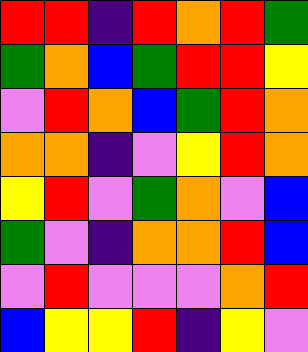[["red", "red", "indigo", "red", "orange", "red", "green"], ["green", "orange", "blue", "green", "red", "red", "yellow"], ["violet", "red", "orange", "blue", "green", "red", "orange"], ["orange", "orange", "indigo", "violet", "yellow", "red", "orange"], ["yellow", "red", "violet", "green", "orange", "violet", "blue"], ["green", "violet", "indigo", "orange", "orange", "red", "blue"], ["violet", "red", "violet", "violet", "violet", "orange", "red"], ["blue", "yellow", "yellow", "red", "indigo", "yellow", "violet"]]